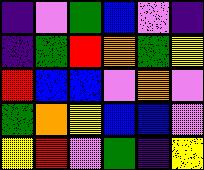[["indigo", "violet", "green", "blue", "violet", "indigo"], ["indigo", "green", "red", "orange", "green", "yellow"], ["red", "blue", "blue", "violet", "orange", "violet"], ["green", "orange", "yellow", "blue", "blue", "violet"], ["yellow", "red", "violet", "green", "indigo", "yellow"]]